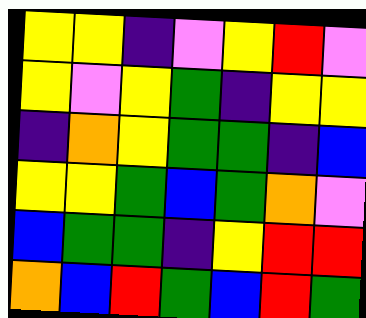[["yellow", "yellow", "indigo", "violet", "yellow", "red", "violet"], ["yellow", "violet", "yellow", "green", "indigo", "yellow", "yellow"], ["indigo", "orange", "yellow", "green", "green", "indigo", "blue"], ["yellow", "yellow", "green", "blue", "green", "orange", "violet"], ["blue", "green", "green", "indigo", "yellow", "red", "red"], ["orange", "blue", "red", "green", "blue", "red", "green"]]